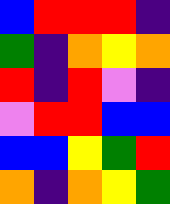[["blue", "red", "red", "red", "indigo"], ["green", "indigo", "orange", "yellow", "orange"], ["red", "indigo", "red", "violet", "indigo"], ["violet", "red", "red", "blue", "blue"], ["blue", "blue", "yellow", "green", "red"], ["orange", "indigo", "orange", "yellow", "green"]]